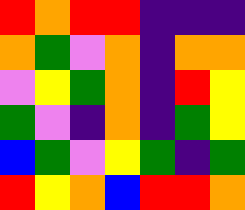[["red", "orange", "red", "red", "indigo", "indigo", "indigo"], ["orange", "green", "violet", "orange", "indigo", "orange", "orange"], ["violet", "yellow", "green", "orange", "indigo", "red", "yellow"], ["green", "violet", "indigo", "orange", "indigo", "green", "yellow"], ["blue", "green", "violet", "yellow", "green", "indigo", "green"], ["red", "yellow", "orange", "blue", "red", "red", "orange"]]